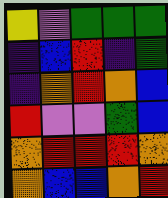[["yellow", "violet", "green", "green", "green"], ["indigo", "blue", "red", "indigo", "green"], ["indigo", "orange", "red", "orange", "blue"], ["red", "violet", "violet", "green", "blue"], ["orange", "red", "red", "red", "orange"], ["orange", "blue", "blue", "orange", "red"]]